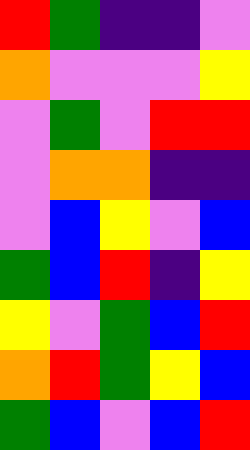[["red", "green", "indigo", "indigo", "violet"], ["orange", "violet", "violet", "violet", "yellow"], ["violet", "green", "violet", "red", "red"], ["violet", "orange", "orange", "indigo", "indigo"], ["violet", "blue", "yellow", "violet", "blue"], ["green", "blue", "red", "indigo", "yellow"], ["yellow", "violet", "green", "blue", "red"], ["orange", "red", "green", "yellow", "blue"], ["green", "blue", "violet", "blue", "red"]]